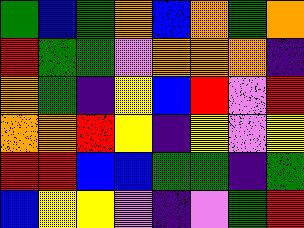[["green", "blue", "green", "orange", "blue", "orange", "green", "orange"], ["red", "green", "green", "violet", "orange", "orange", "orange", "indigo"], ["orange", "green", "indigo", "yellow", "blue", "red", "violet", "red"], ["orange", "orange", "red", "yellow", "indigo", "yellow", "violet", "yellow"], ["red", "red", "blue", "blue", "green", "green", "indigo", "green"], ["blue", "yellow", "yellow", "violet", "indigo", "violet", "green", "red"]]